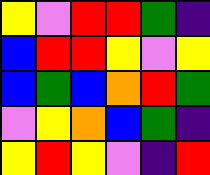[["yellow", "violet", "red", "red", "green", "indigo"], ["blue", "red", "red", "yellow", "violet", "yellow"], ["blue", "green", "blue", "orange", "red", "green"], ["violet", "yellow", "orange", "blue", "green", "indigo"], ["yellow", "red", "yellow", "violet", "indigo", "red"]]